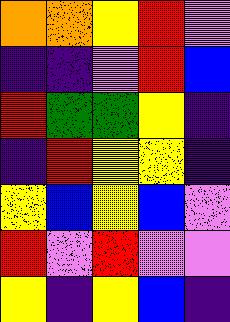[["orange", "orange", "yellow", "red", "violet"], ["indigo", "indigo", "violet", "red", "blue"], ["red", "green", "green", "yellow", "indigo"], ["indigo", "red", "yellow", "yellow", "indigo"], ["yellow", "blue", "yellow", "blue", "violet"], ["red", "violet", "red", "violet", "violet"], ["yellow", "indigo", "yellow", "blue", "indigo"]]